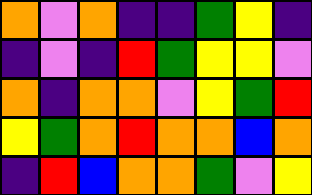[["orange", "violet", "orange", "indigo", "indigo", "green", "yellow", "indigo"], ["indigo", "violet", "indigo", "red", "green", "yellow", "yellow", "violet"], ["orange", "indigo", "orange", "orange", "violet", "yellow", "green", "red"], ["yellow", "green", "orange", "red", "orange", "orange", "blue", "orange"], ["indigo", "red", "blue", "orange", "orange", "green", "violet", "yellow"]]